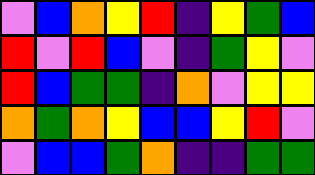[["violet", "blue", "orange", "yellow", "red", "indigo", "yellow", "green", "blue"], ["red", "violet", "red", "blue", "violet", "indigo", "green", "yellow", "violet"], ["red", "blue", "green", "green", "indigo", "orange", "violet", "yellow", "yellow"], ["orange", "green", "orange", "yellow", "blue", "blue", "yellow", "red", "violet"], ["violet", "blue", "blue", "green", "orange", "indigo", "indigo", "green", "green"]]